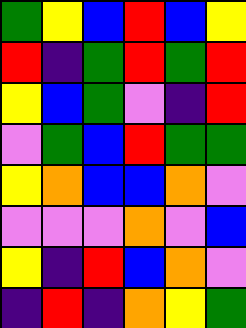[["green", "yellow", "blue", "red", "blue", "yellow"], ["red", "indigo", "green", "red", "green", "red"], ["yellow", "blue", "green", "violet", "indigo", "red"], ["violet", "green", "blue", "red", "green", "green"], ["yellow", "orange", "blue", "blue", "orange", "violet"], ["violet", "violet", "violet", "orange", "violet", "blue"], ["yellow", "indigo", "red", "blue", "orange", "violet"], ["indigo", "red", "indigo", "orange", "yellow", "green"]]